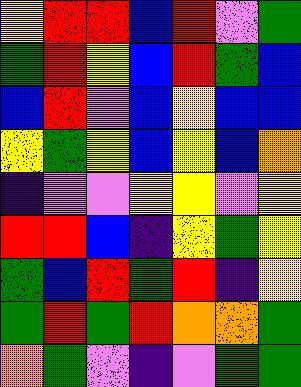[["yellow", "red", "red", "blue", "red", "violet", "green"], ["green", "red", "yellow", "blue", "red", "green", "blue"], ["blue", "red", "violet", "blue", "yellow", "blue", "blue"], ["yellow", "green", "yellow", "blue", "yellow", "blue", "orange"], ["indigo", "violet", "violet", "yellow", "yellow", "violet", "yellow"], ["red", "red", "blue", "indigo", "yellow", "green", "yellow"], ["green", "blue", "red", "green", "red", "indigo", "yellow"], ["green", "red", "green", "red", "orange", "orange", "green"], ["orange", "green", "violet", "indigo", "violet", "green", "green"]]